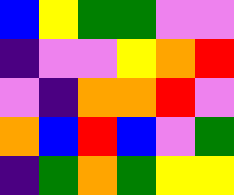[["blue", "yellow", "green", "green", "violet", "violet"], ["indigo", "violet", "violet", "yellow", "orange", "red"], ["violet", "indigo", "orange", "orange", "red", "violet"], ["orange", "blue", "red", "blue", "violet", "green"], ["indigo", "green", "orange", "green", "yellow", "yellow"]]